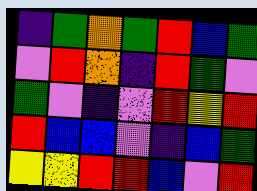[["indigo", "green", "orange", "green", "red", "blue", "green"], ["violet", "red", "orange", "indigo", "red", "green", "violet"], ["green", "violet", "indigo", "violet", "red", "yellow", "red"], ["red", "blue", "blue", "violet", "indigo", "blue", "green"], ["yellow", "yellow", "red", "red", "blue", "violet", "red"]]